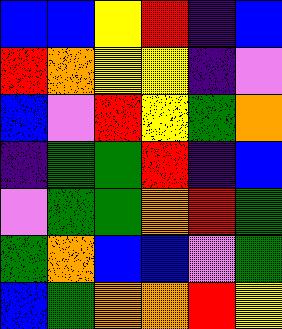[["blue", "blue", "yellow", "red", "indigo", "blue"], ["red", "orange", "yellow", "yellow", "indigo", "violet"], ["blue", "violet", "red", "yellow", "green", "orange"], ["indigo", "green", "green", "red", "indigo", "blue"], ["violet", "green", "green", "orange", "red", "green"], ["green", "orange", "blue", "blue", "violet", "green"], ["blue", "green", "orange", "orange", "red", "yellow"]]